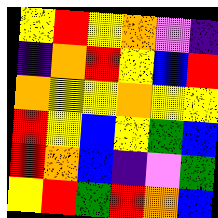[["yellow", "red", "yellow", "orange", "violet", "indigo"], ["indigo", "orange", "red", "yellow", "blue", "red"], ["orange", "yellow", "yellow", "orange", "yellow", "yellow"], ["red", "yellow", "blue", "yellow", "green", "blue"], ["red", "orange", "blue", "indigo", "violet", "green"], ["yellow", "red", "green", "red", "orange", "blue"]]